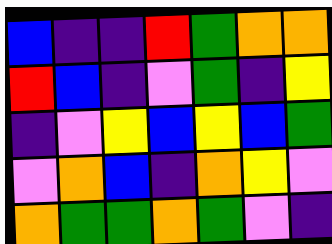[["blue", "indigo", "indigo", "red", "green", "orange", "orange"], ["red", "blue", "indigo", "violet", "green", "indigo", "yellow"], ["indigo", "violet", "yellow", "blue", "yellow", "blue", "green"], ["violet", "orange", "blue", "indigo", "orange", "yellow", "violet"], ["orange", "green", "green", "orange", "green", "violet", "indigo"]]